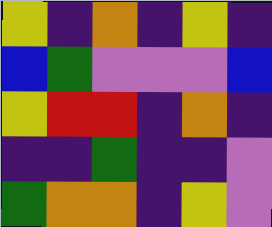[["yellow", "indigo", "orange", "indigo", "yellow", "indigo"], ["blue", "green", "violet", "violet", "violet", "blue"], ["yellow", "red", "red", "indigo", "orange", "indigo"], ["indigo", "indigo", "green", "indigo", "indigo", "violet"], ["green", "orange", "orange", "indigo", "yellow", "violet"]]